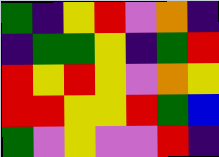[["green", "indigo", "yellow", "red", "violet", "orange", "indigo"], ["indigo", "green", "green", "yellow", "indigo", "green", "red"], ["red", "yellow", "red", "yellow", "violet", "orange", "yellow"], ["red", "red", "yellow", "yellow", "red", "green", "blue"], ["green", "violet", "yellow", "violet", "violet", "red", "indigo"]]